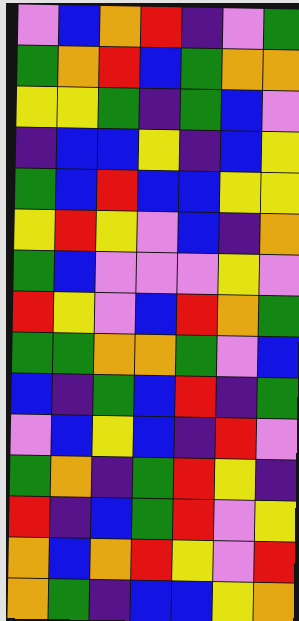[["violet", "blue", "orange", "red", "indigo", "violet", "green"], ["green", "orange", "red", "blue", "green", "orange", "orange"], ["yellow", "yellow", "green", "indigo", "green", "blue", "violet"], ["indigo", "blue", "blue", "yellow", "indigo", "blue", "yellow"], ["green", "blue", "red", "blue", "blue", "yellow", "yellow"], ["yellow", "red", "yellow", "violet", "blue", "indigo", "orange"], ["green", "blue", "violet", "violet", "violet", "yellow", "violet"], ["red", "yellow", "violet", "blue", "red", "orange", "green"], ["green", "green", "orange", "orange", "green", "violet", "blue"], ["blue", "indigo", "green", "blue", "red", "indigo", "green"], ["violet", "blue", "yellow", "blue", "indigo", "red", "violet"], ["green", "orange", "indigo", "green", "red", "yellow", "indigo"], ["red", "indigo", "blue", "green", "red", "violet", "yellow"], ["orange", "blue", "orange", "red", "yellow", "violet", "red"], ["orange", "green", "indigo", "blue", "blue", "yellow", "orange"]]